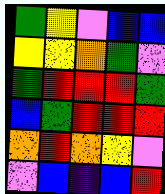[["green", "yellow", "violet", "blue", "blue"], ["yellow", "yellow", "orange", "green", "violet"], ["green", "red", "red", "red", "green"], ["blue", "green", "red", "red", "red"], ["orange", "red", "orange", "yellow", "violet"], ["violet", "blue", "indigo", "blue", "red"]]